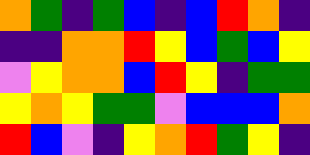[["orange", "green", "indigo", "green", "blue", "indigo", "blue", "red", "orange", "indigo"], ["indigo", "indigo", "orange", "orange", "red", "yellow", "blue", "green", "blue", "yellow"], ["violet", "yellow", "orange", "orange", "blue", "red", "yellow", "indigo", "green", "green"], ["yellow", "orange", "yellow", "green", "green", "violet", "blue", "blue", "blue", "orange"], ["red", "blue", "violet", "indigo", "yellow", "orange", "red", "green", "yellow", "indigo"]]